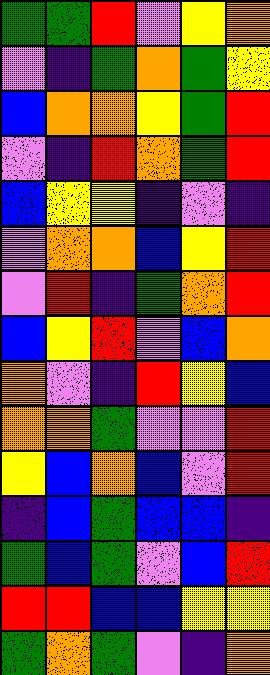[["green", "green", "red", "violet", "yellow", "orange"], ["violet", "indigo", "green", "orange", "green", "yellow"], ["blue", "orange", "orange", "yellow", "green", "red"], ["violet", "indigo", "red", "orange", "green", "red"], ["blue", "yellow", "yellow", "indigo", "violet", "indigo"], ["violet", "orange", "orange", "blue", "yellow", "red"], ["violet", "red", "indigo", "green", "orange", "red"], ["blue", "yellow", "red", "violet", "blue", "orange"], ["orange", "violet", "indigo", "red", "yellow", "blue"], ["orange", "orange", "green", "violet", "violet", "red"], ["yellow", "blue", "orange", "blue", "violet", "red"], ["indigo", "blue", "green", "blue", "blue", "indigo"], ["green", "blue", "green", "violet", "blue", "red"], ["red", "red", "blue", "blue", "yellow", "yellow"], ["green", "orange", "green", "violet", "indigo", "orange"]]